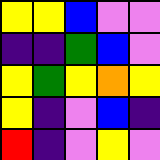[["yellow", "yellow", "blue", "violet", "violet"], ["indigo", "indigo", "green", "blue", "violet"], ["yellow", "green", "yellow", "orange", "yellow"], ["yellow", "indigo", "violet", "blue", "indigo"], ["red", "indigo", "violet", "yellow", "violet"]]